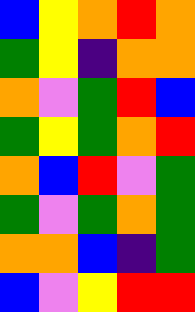[["blue", "yellow", "orange", "red", "orange"], ["green", "yellow", "indigo", "orange", "orange"], ["orange", "violet", "green", "red", "blue"], ["green", "yellow", "green", "orange", "red"], ["orange", "blue", "red", "violet", "green"], ["green", "violet", "green", "orange", "green"], ["orange", "orange", "blue", "indigo", "green"], ["blue", "violet", "yellow", "red", "red"]]